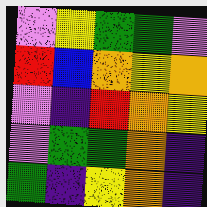[["violet", "yellow", "green", "green", "violet"], ["red", "blue", "orange", "yellow", "orange"], ["violet", "indigo", "red", "orange", "yellow"], ["violet", "green", "green", "orange", "indigo"], ["green", "indigo", "yellow", "orange", "indigo"]]